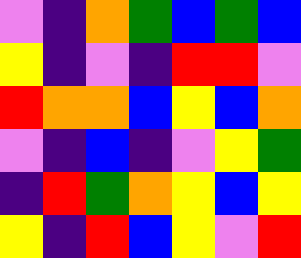[["violet", "indigo", "orange", "green", "blue", "green", "blue"], ["yellow", "indigo", "violet", "indigo", "red", "red", "violet"], ["red", "orange", "orange", "blue", "yellow", "blue", "orange"], ["violet", "indigo", "blue", "indigo", "violet", "yellow", "green"], ["indigo", "red", "green", "orange", "yellow", "blue", "yellow"], ["yellow", "indigo", "red", "blue", "yellow", "violet", "red"]]